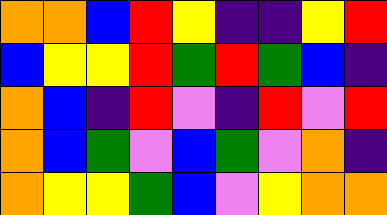[["orange", "orange", "blue", "red", "yellow", "indigo", "indigo", "yellow", "red"], ["blue", "yellow", "yellow", "red", "green", "red", "green", "blue", "indigo"], ["orange", "blue", "indigo", "red", "violet", "indigo", "red", "violet", "red"], ["orange", "blue", "green", "violet", "blue", "green", "violet", "orange", "indigo"], ["orange", "yellow", "yellow", "green", "blue", "violet", "yellow", "orange", "orange"]]